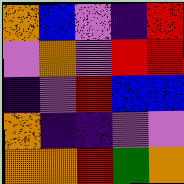[["orange", "blue", "violet", "indigo", "red"], ["violet", "orange", "violet", "red", "red"], ["indigo", "violet", "red", "blue", "blue"], ["orange", "indigo", "indigo", "violet", "violet"], ["orange", "orange", "red", "green", "orange"]]